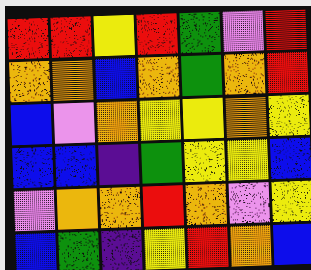[["red", "red", "yellow", "red", "green", "violet", "red"], ["orange", "orange", "blue", "orange", "green", "orange", "red"], ["blue", "violet", "orange", "yellow", "yellow", "orange", "yellow"], ["blue", "blue", "indigo", "green", "yellow", "yellow", "blue"], ["violet", "orange", "orange", "red", "orange", "violet", "yellow"], ["blue", "green", "indigo", "yellow", "red", "orange", "blue"]]